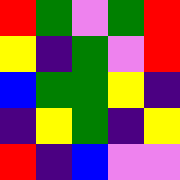[["red", "green", "violet", "green", "red"], ["yellow", "indigo", "green", "violet", "red"], ["blue", "green", "green", "yellow", "indigo"], ["indigo", "yellow", "green", "indigo", "yellow"], ["red", "indigo", "blue", "violet", "violet"]]